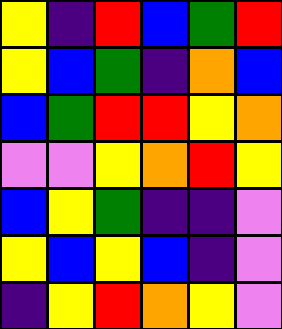[["yellow", "indigo", "red", "blue", "green", "red"], ["yellow", "blue", "green", "indigo", "orange", "blue"], ["blue", "green", "red", "red", "yellow", "orange"], ["violet", "violet", "yellow", "orange", "red", "yellow"], ["blue", "yellow", "green", "indigo", "indigo", "violet"], ["yellow", "blue", "yellow", "blue", "indigo", "violet"], ["indigo", "yellow", "red", "orange", "yellow", "violet"]]